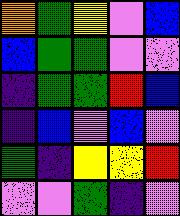[["orange", "green", "yellow", "violet", "blue"], ["blue", "green", "green", "violet", "violet"], ["indigo", "green", "green", "red", "blue"], ["indigo", "blue", "violet", "blue", "violet"], ["green", "indigo", "yellow", "yellow", "red"], ["violet", "violet", "green", "indigo", "violet"]]